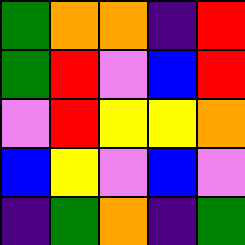[["green", "orange", "orange", "indigo", "red"], ["green", "red", "violet", "blue", "red"], ["violet", "red", "yellow", "yellow", "orange"], ["blue", "yellow", "violet", "blue", "violet"], ["indigo", "green", "orange", "indigo", "green"]]